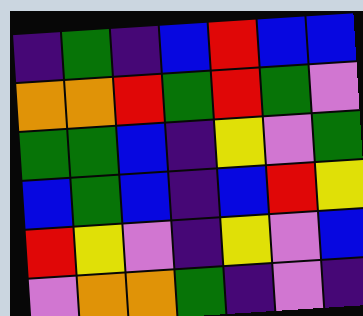[["indigo", "green", "indigo", "blue", "red", "blue", "blue"], ["orange", "orange", "red", "green", "red", "green", "violet"], ["green", "green", "blue", "indigo", "yellow", "violet", "green"], ["blue", "green", "blue", "indigo", "blue", "red", "yellow"], ["red", "yellow", "violet", "indigo", "yellow", "violet", "blue"], ["violet", "orange", "orange", "green", "indigo", "violet", "indigo"]]